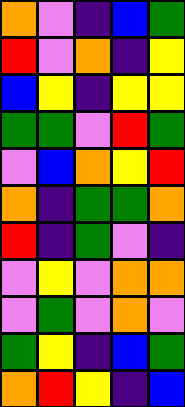[["orange", "violet", "indigo", "blue", "green"], ["red", "violet", "orange", "indigo", "yellow"], ["blue", "yellow", "indigo", "yellow", "yellow"], ["green", "green", "violet", "red", "green"], ["violet", "blue", "orange", "yellow", "red"], ["orange", "indigo", "green", "green", "orange"], ["red", "indigo", "green", "violet", "indigo"], ["violet", "yellow", "violet", "orange", "orange"], ["violet", "green", "violet", "orange", "violet"], ["green", "yellow", "indigo", "blue", "green"], ["orange", "red", "yellow", "indigo", "blue"]]